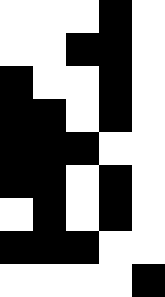[["white", "white", "white", "black", "white"], ["white", "white", "black", "black", "white"], ["black", "white", "white", "black", "white"], ["black", "black", "white", "black", "white"], ["black", "black", "black", "white", "white"], ["black", "black", "white", "black", "white"], ["white", "black", "white", "black", "white"], ["black", "black", "black", "white", "white"], ["white", "white", "white", "white", "black"]]